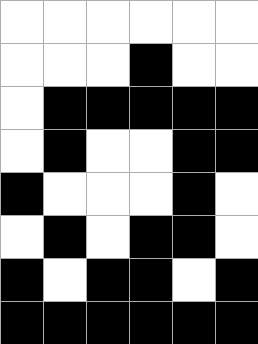[["white", "white", "white", "white", "white", "white"], ["white", "white", "white", "black", "white", "white"], ["white", "black", "black", "black", "black", "black"], ["white", "black", "white", "white", "black", "black"], ["black", "white", "white", "white", "black", "white"], ["white", "black", "white", "black", "black", "white"], ["black", "white", "black", "black", "white", "black"], ["black", "black", "black", "black", "black", "black"]]